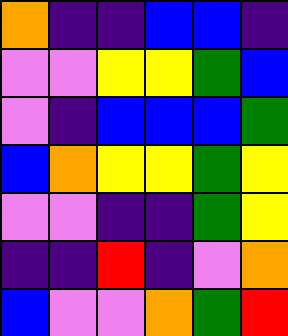[["orange", "indigo", "indigo", "blue", "blue", "indigo"], ["violet", "violet", "yellow", "yellow", "green", "blue"], ["violet", "indigo", "blue", "blue", "blue", "green"], ["blue", "orange", "yellow", "yellow", "green", "yellow"], ["violet", "violet", "indigo", "indigo", "green", "yellow"], ["indigo", "indigo", "red", "indigo", "violet", "orange"], ["blue", "violet", "violet", "orange", "green", "red"]]